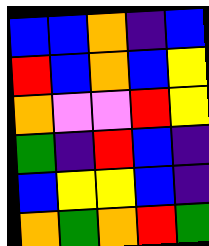[["blue", "blue", "orange", "indigo", "blue"], ["red", "blue", "orange", "blue", "yellow"], ["orange", "violet", "violet", "red", "yellow"], ["green", "indigo", "red", "blue", "indigo"], ["blue", "yellow", "yellow", "blue", "indigo"], ["orange", "green", "orange", "red", "green"]]